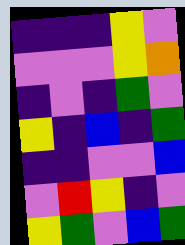[["indigo", "indigo", "indigo", "yellow", "violet"], ["violet", "violet", "violet", "yellow", "orange"], ["indigo", "violet", "indigo", "green", "violet"], ["yellow", "indigo", "blue", "indigo", "green"], ["indigo", "indigo", "violet", "violet", "blue"], ["violet", "red", "yellow", "indigo", "violet"], ["yellow", "green", "violet", "blue", "green"]]